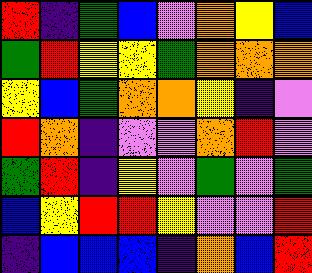[["red", "indigo", "green", "blue", "violet", "orange", "yellow", "blue"], ["green", "red", "yellow", "yellow", "green", "orange", "orange", "orange"], ["yellow", "blue", "green", "orange", "orange", "yellow", "indigo", "violet"], ["red", "orange", "indigo", "violet", "violet", "orange", "red", "violet"], ["green", "red", "indigo", "yellow", "violet", "green", "violet", "green"], ["blue", "yellow", "red", "red", "yellow", "violet", "violet", "red"], ["indigo", "blue", "blue", "blue", "indigo", "orange", "blue", "red"]]